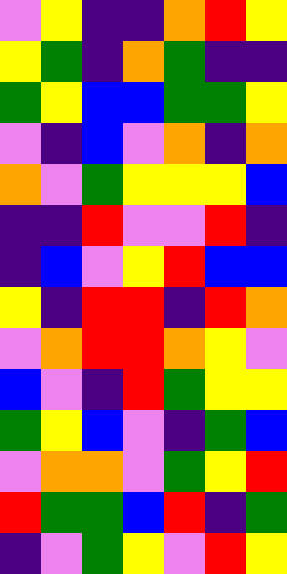[["violet", "yellow", "indigo", "indigo", "orange", "red", "yellow"], ["yellow", "green", "indigo", "orange", "green", "indigo", "indigo"], ["green", "yellow", "blue", "blue", "green", "green", "yellow"], ["violet", "indigo", "blue", "violet", "orange", "indigo", "orange"], ["orange", "violet", "green", "yellow", "yellow", "yellow", "blue"], ["indigo", "indigo", "red", "violet", "violet", "red", "indigo"], ["indigo", "blue", "violet", "yellow", "red", "blue", "blue"], ["yellow", "indigo", "red", "red", "indigo", "red", "orange"], ["violet", "orange", "red", "red", "orange", "yellow", "violet"], ["blue", "violet", "indigo", "red", "green", "yellow", "yellow"], ["green", "yellow", "blue", "violet", "indigo", "green", "blue"], ["violet", "orange", "orange", "violet", "green", "yellow", "red"], ["red", "green", "green", "blue", "red", "indigo", "green"], ["indigo", "violet", "green", "yellow", "violet", "red", "yellow"]]